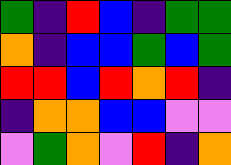[["green", "indigo", "red", "blue", "indigo", "green", "green"], ["orange", "indigo", "blue", "blue", "green", "blue", "green"], ["red", "red", "blue", "red", "orange", "red", "indigo"], ["indigo", "orange", "orange", "blue", "blue", "violet", "violet"], ["violet", "green", "orange", "violet", "red", "indigo", "orange"]]